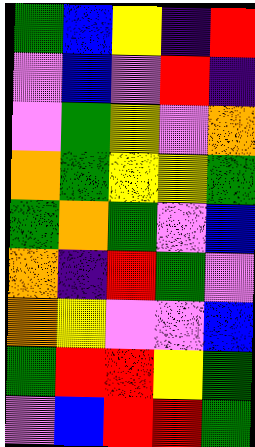[["green", "blue", "yellow", "indigo", "red"], ["violet", "blue", "violet", "red", "indigo"], ["violet", "green", "yellow", "violet", "orange"], ["orange", "green", "yellow", "yellow", "green"], ["green", "orange", "green", "violet", "blue"], ["orange", "indigo", "red", "green", "violet"], ["orange", "yellow", "violet", "violet", "blue"], ["green", "red", "red", "yellow", "green"], ["violet", "blue", "red", "red", "green"]]